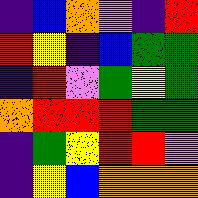[["indigo", "blue", "orange", "violet", "indigo", "red"], ["red", "yellow", "indigo", "blue", "green", "green"], ["indigo", "red", "violet", "green", "yellow", "green"], ["orange", "red", "red", "red", "green", "green"], ["indigo", "green", "yellow", "red", "red", "violet"], ["indigo", "yellow", "blue", "orange", "orange", "orange"]]